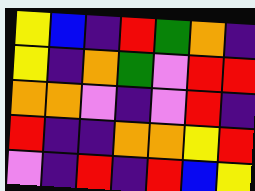[["yellow", "blue", "indigo", "red", "green", "orange", "indigo"], ["yellow", "indigo", "orange", "green", "violet", "red", "red"], ["orange", "orange", "violet", "indigo", "violet", "red", "indigo"], ["red", "indigo", "indigo", "orange", "orange", "yellow", "red"], ["violet", "indigo", "red", "indigo", "red", "blue", "yellow"]]